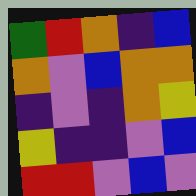[["green", "red", "orange", "indigo", "blue"], ["orange", "violet", "blue", "orange", "orange"], ["indigo", "violet", "indigo", "orange", "yellow"], ["yellow", "indigo", "indigo", "violet", "blue"], ["red", "red", "violet", "blue", "violet"]]